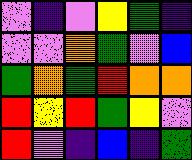[["violet", "indigo", "violet", "yellow", "green", "indigo"], ["violet", "violet", "orange", "green", "violet", "blue"], ["green", "orange", "green", "red", "orange", "orange"], ["red", "yellow", "red", "green", "yellow", "violet"], ["red", "violet", "indigo", "blue", "indigo", "green"]]